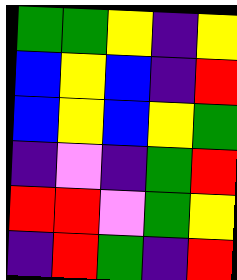[["green", "green", "yellow", "indigo", "yellow"], ["blue", "yellow", "blue", "indigo", "red"], ["blue", "yellow", "blue", "yellow", "green"], ["indigo", "violet", "indigo", "green", "red"], ["red", "red", "violet", "green", "yellow"], ["indigo", "red", "green", "indigo", "red"]]